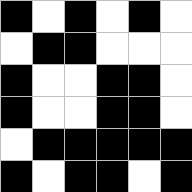[["black", "white", "black", "white", "black", "white"], ["white", "black", "black", "white", "white", "white"], ["black", "white", "white", "black", "black", "white"], ["black", "white", "white", "black", "black", "white"], ["white", "black", "black", "black", "black", "black"], ["black", "white", "black", "black", "white", "black"]]